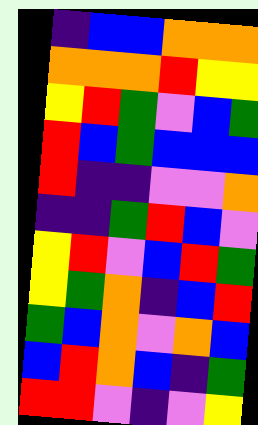[["indigo", "blue", "blue", "orange", "orange", "orange"], ["orange", "orange", "orange", "red", "yellow", "yellow"], ["yellow", "red", "green", "violet", "blue", "green"], ["red", "blue", "green", "blue", "blue", "blue"], ["red", "indigo", "indigo", "violet", "violet", "orange"], ["indigo", "indigo", "green", "red", "blue", "violet"], ["yellow", "red", "violet", "blue", "red", "green"], ["yellow", "green", "orange", "indigo", "blue", "red"], ["green", "blue", "orange", "violet", "orange", "blue"], ["blue", "red", "orange", "blue", "indigo", "green"], ["red", "red", "violet", "indigo", "violet", "yellow"]]